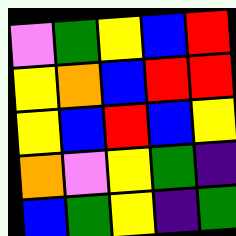[["violet", "green", "yellow", "blue", "red"], ["yellow", "orange", "blue", "red", "red"], ["yellow", "blue", "red", "blue", "yellow"], ["orange", "violet", "yellow", "green", "indigo"], ["blue", "green", "yellow", "indigo", "green"]]